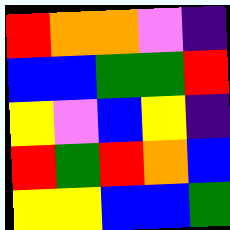[["red", "orange", "orange", "violet", "indigo"], ["blue", "blue", "green", "green", "red"], ["yellow", "violet", "blue", "yellow", "indigo"], ["red", "green", "red", "orange", "blue"], ["yellow", "yellow", "blue", "blue", "green"]]